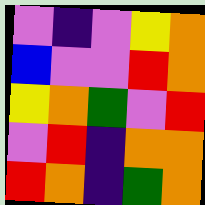[["violet", "indigo", "violet", "yellow", "orange"], ["blue", "violet", "violet", "red", "orange"], ["yellow", "orange", "green", "violet", "red"], ["violet", "red", "indigo", "orange", "orange"], ["red", "orange", "indigo", "green", "orange"]]